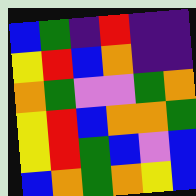[["blue", "green", "indigo", "red", "indigo", "indigo"], ["yellow", "red", "blue", "orange", "indigo", "indigo"], ["orange", "green", "violet", "violet", "green", "orange"], ["yellow", "red", "blue", "orange", "orange", "green"], ["yellow", "red", "green", "blue", "violet", "blue"], ["blue", "orange", "green", "orange", "yellow", "blue"]]